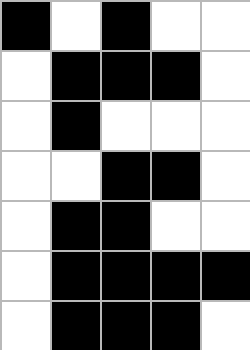[["black", "white", "black", "white", "white"], ["white", "black", "black", "black", "white"], ["white", "black", "white", "white", "white"], ["white", "white", "black", "black", "white"], ["white", "black", "black", "white", "white"], ["white", "black", "black", "black", "black"], ["white", "black", "black", "black", "white"]]